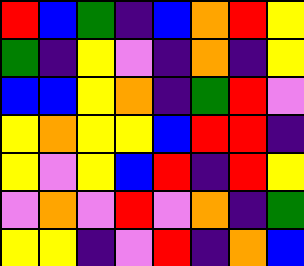[["red", "blue", "green", "indigo", "blue", "orange", "red", "yellow"], ["green", "indigo", "yellow", "violet", "indigo", "orange", "indigo", "yellow"], ["blue", "blue", "yellow", "orange", "indigo", "green", "red", "violet"], ["yellow", "orange", "yellow", "yellow", "blue", "red", "red", "indigo"], ["yellow", "violet", "yellow", "blue", "red", "indigo", "red", "yellow"], ["violet", "orange", "violet", "red", "violet", "orange", "indigo", "green"], ["yellow", "yellow", "indigo", "violet", "red", "indigo", "orange", "blue"]]